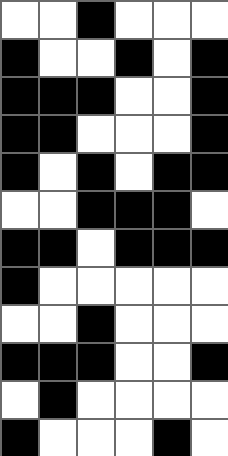[["white", "white", "black", "white", "white", "white"], ["black", "white", "white", "black", "white", "black"], ["black", "black", "black", "white", "white", "black"], ["black", "black", "white", "white", "white", "black"], ["black", "white", "black", "white", "black", "black"], ["white", "white", "black", "black", "black", "white"], ["black", "black", "white", "black", "black", "black"], ["black", "white", "white", "white", "white", "white"], ["white", "white", "black", "white", "white", "white"], ["black", "black", "black", "white", "white", "black"], ["white", "black", "white", "white", "white", "white"], ["black", "white", "white", "white", "black", "white"]]